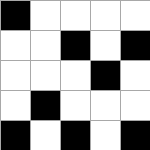[["black", "white", "white", "white", "white"], ["white", "white", "black", "white", "black"], ["white", "white", "white", "black", "white"], ["white", "black", "white", "white", "white"], ["black", "white", "black", "white", "black"]]